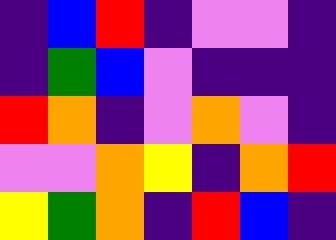[["indigo", "blue", "red", "indigo", "violet", "violet", "indigo"], ["indigo", "green", "blue", "violet", "indigo", "indigo", "indigo"], ["red", "orange", "indigo", "violet", "orange", "violet", "indigo"], ["violet", "violet", "orange", "yellow", "indigo", "orange", "red"], ["yellow", "green", "orange", "indigo", "red", "blue", "indigo"]]